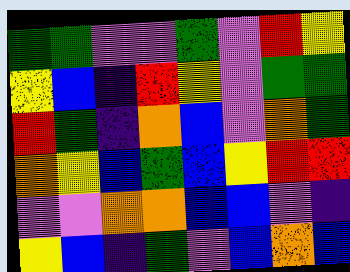[["green", "green", "violet", "violet", "green", "violet", "red", "yellow"], ["yellow", "blue", "indigo", "red", "yellow", "violet", "green", "green"], ["red", "green", "indigo", "orange", "blue", "violet", "orange", "green"], ["orange", "yellow", "blue", "green", "blue", "yellow", "red", "red"], ["violet", "violet", "orange", "orange", "blue", "blue", "violet", "indigo"], ["yellow", "blue", "indigo", "green", "violet", "blue", "orange", "blue"]]